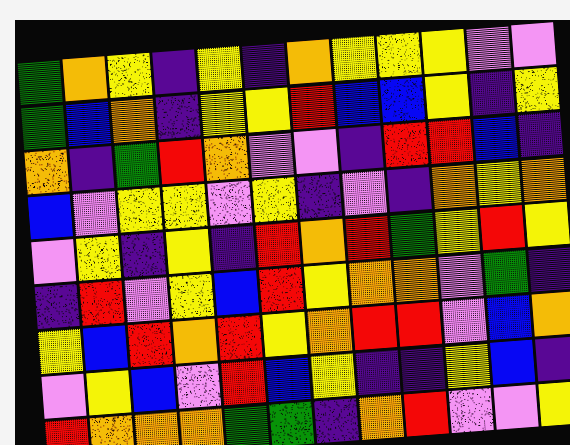[["green", "orange", "yellow", "indigo", "yellow", "indigo", "orange", "yellow", "yellow", "yellow", "violet", "violet"], ["green", "blue", "orange", "indigo", "yellow", "yellow", "red", "blue", "blue", "yellow", "indigo", "yellow"], ["orange", "indigo", "green", "red", "orange", "violet", "violet", "indigo", "red", "red", "blue", "indigo"], ["blue", "violet", "yellow", "yellow", "violet", "yellow", "indigo", "violet", "indigo", "orange", "yellow", "orange"], ["violet", "yellow", "indigo", "yellow", "indigo", "red", "orange", "red", "green", "yellow", "red", "yellow"], ["indigo", "red", "violet", "yellow", "blue", "red", "yellow", "orange", "orange", "violet", "green", "indigo"], ["yellow", "blue", "red", "orange", "red", "yellow", "orange", "red", "red", "violet", "blue", "orange"], ["violet", "yellow", "blue", "violet", "red", "blue", "yellow", "indigo", "indigo", "yellow", "blue", "indigo"], ["red", "orange", "orange", "orange", "green", "green", "indigo", "orange", "red", "violet", "violet", "yellow"]]